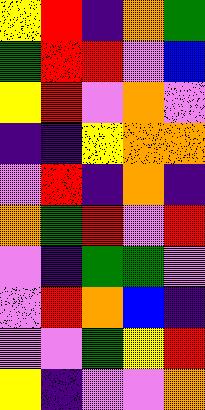[["yellow", "red", "indigo", "orange", "green"], ["green", "red", "red", "violet", "blue"], ["yellow", "red", "violet", "orange", "violet"], ["indigo", "indigo", "yellow", "orange", "orange"], ["violet", "red", "indigo", "orange", "indigo"], ["orange", "green", "red", "violet", "red"], ["violet", "indigo", "green", "green", "violet"], ["violet", "red", "orange", "blue", "indigo"], ["violet", "violet", "green", "yellow", "red"], ["yellow", "indigo", "violet", "violet", "orange"]]